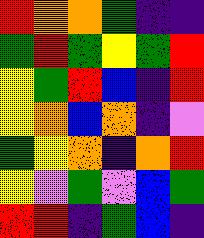[["red", "orange", "orange", "green", "indigo", "indigo"], ["green", "red", "green", "yellow", "green", "red"], ["yellow", "green", "red", "blue", "indigo", "red"], ["yellow", "orange", "blue", "orange", "indigo", "violet"], ["green", "yellow", "orange", "indigo", "orange", "red"], ["yellow", "violet", "green", "violet", "blue", "green"], ["red", "red", "indigo", "green", "blue", "indigo"]]